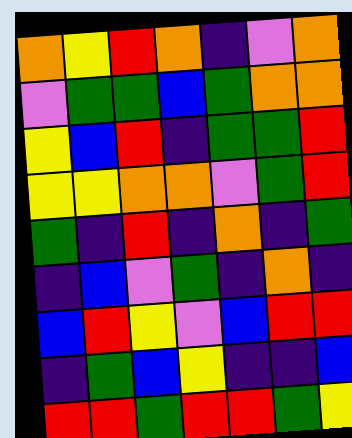[["orange", "yellow", "red", "orange", "indigo", "violet", "orange"], ["violet", "green", "green", "blue", "green", "orange", "orange"], ["yellow", "blue", "red", "indigo", "green", "green", "red"], ["yellow", "yellow", "orange", "orange", "violet", "green", "red"], ["green", "indigo", "red", "indigo", "orange", "indigo", "green"], ["indigo", "blue", "violet", "green", "indigo", "orange", "indigo"], ["blue", "red", "yellow", "violet", "blue", "red", "red"], ["indigo", "green", "blue", "yellow", "indigo", "indigo", "blue"], ["red", "red", "green", "red", "red", "green", "yellow"]]